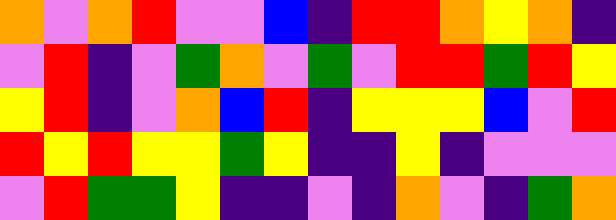[["orange", "violet", "orange", "red", "violet", "violet", "blue", "indigo", "red", "red", "orange", "yellow", "orange", "indigo"], ["violet", "red", "indigo", "violet", "green", "orange", "violet", "green", "violet", "red", "red", "green", "red", "yellow"], ["yellow", "red", "indigo", "violet", "orange", "blue", "red", "indigo", "yellow", "yellow", "yellow", "blue", "violet", "red"], ["red", "yellow", "red", "yellow", "yellow", "green", "yellow", "indigo", "indigo", "yellow", "indigo", "violet", "violet", "violet"], ["violet", "red", "green", "green", "yellow", "indigo", "indigo", "violet", "indigo", "orange", "violet", "indigo", "green", "orange"]]